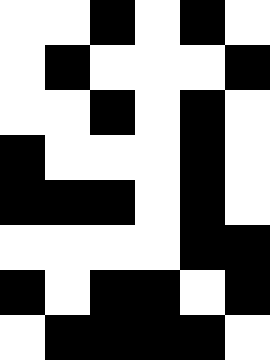[["white", "white", "black", "white", "black", "white"], ["white", "black", "white", "white", "white", "black"], ["white", "white", "black", "white", "black", "white"], ["black", "white", "white", "white", "black", "white"], ["black", "black", "black", "white", "black", "white"], ["white", "white", "white", "white", "black", "black"], ["black", "white", "black", "black", "white", "black"], ["white", "black", "black", "black", "black", "white"]]